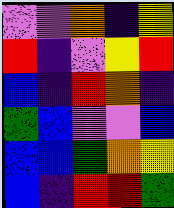[["violet", "violet", "orange", "indigo", "yellow"], ["red", "indigo", "violet", "yellow", "red"], ["blue", "indigo", "red", "orange", "indigo"], ["green", "blue", "violet", "violet", "blue"], ["blue", "blue", "green", "orange", "yellow"], ["blue", "indigo", "red", "red", "green"]]